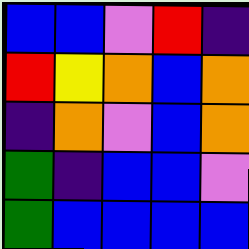[["blue", "blue", "violet", "red", "indigo"], ["red", "yellow", "orange", "blue", "orange"], ["indigo", "orange", "violet", "blue", "orange"], ["green", "indigo", "blue", "blue", "violet"], ["green", "blue", "blue", "blue", "blue"]]